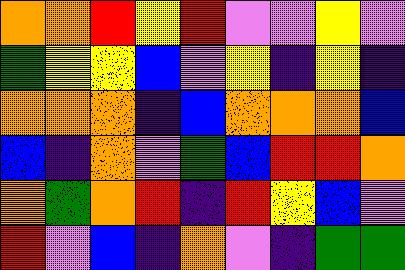[["orange", "orange", "red", "yellow", "red", "violet", "violet", "yellow", "violet"], ["green", "yellow", "yellow", "blue", "violet", "yellow", "indigo", "yellow", "indigo"], ["orange", "orange", "orange", "indigo", "blue", "orange", "orange", "orange", "blue"], ["blue", "indigo", "orange", "violet", "green", "blue", "red", "red", "orange"], ["orange", "green", "orange", "red", "indigo", "red", "yellow", "blue", "violet"], ["red", "violet", "blue", "indigo", "orange", "violet", "indigo", "green", "green"]]